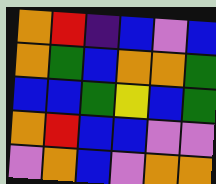[["orange", "red", "indigo", "blue", "violet", "blue"], ["orange", "green", "blue", "orange", "orange", "green"], ["blue", "blue", "green", "yellow", "blue", "green"], ["orange", "red", "blue", "blue", "violet", "violet"], ["violet", "orange", "blue", "violet", "orange", "orange"]]